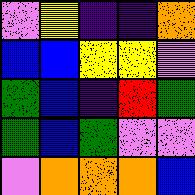[["violet", "yellow", "indigo", "indigo", "orange"], ["blue", "blue", "yellow", "yellow", "violet"], ["green", "blue", "indigo", "red", "green"], ["green", "blue", "green", "violet", "violet"], ["violet", "orange", "orange", "orange", "blue"]]